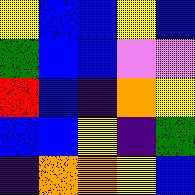[["yellow", "blue", "blue", "yellow", "blue"], ["green", "blue", "blue", "violet", "violet"], ["red", "blue", "indigo", "orange", "yellow"], ["blue", "blue", "yellow", "indigo", "green"], ["indigo", "orange", "orange", "yellow", "blue"]]